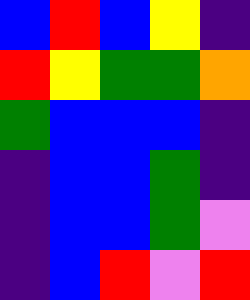[["blue", "red", "blue", "yellow", "indigo"], ["red", "yellow", "green", "green", "orange"], ["green", "blue", "blue", "blue", "indigo"], ["indigo", "blue", "blue", "green", "indigo"], ["indigo", "blue", "blue", "green", "violet"], ["indigo", "blue", "red", "violet", "red"]]